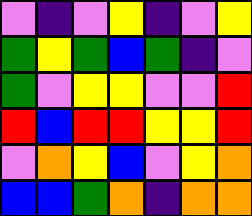[["violet", "indigo", "violet", "yellow", "indigo", "violet", "yellow"], ["green", "yellow", "green", "blue", "green", "indigo", "violet"], ["green", "violet", "yellow", "yellow", "violet", "violet", "red"], ["red", "blue", "red", "red", "yellow", "yellow", "red"], ["violet", "orange", "yellow", "blue", "violet", "yellow", "orange"], ["blue", "blue", "green", "orange", "indigo", "orange", "orange"]]